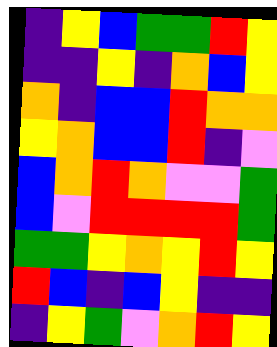[["indigo", "yellow", "blue", "green", "green", "red", "yellow"], ["indigo", "indigo", "yellow", "indigo", "orange", "blue", "yellow"], ["orange", "indigo", "blue", "blue", "red", "orange", "orange"], ["yellow", "orange", "blue", "blue", "red", "indigo", "violet"], ["blue", "orange", "red", "orange", "violet", "violet", "green"], ["blue", "violet", "red", "red", "red", "red", "green"], ["green", "green", "yellow", "orange", "yellow", "red", "yellow"], ["red", "blue", "indigo", "blue", "yellow", "indigo", "indigo"], ["indigo", "yellow", "green", "violet", "orange", "red", "yellow"]]